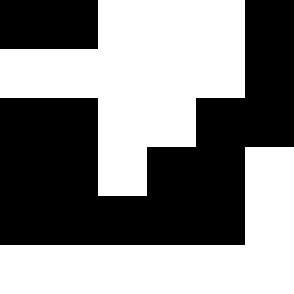[["black", "black", "white", "white", "white", "black"], ["white", "white", "white", "white", "white", "black"], ["black", "black", "white", "white", "black", "black"], ["black", "black", "white", "black", "black", "white"], ["black", "black", "black", "black", "black", "white"], ["white", "white", "white", "white", "white", "white"]]